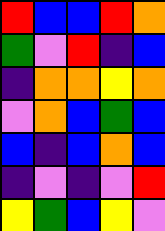[["red", "blue", "blue", "red", "orange"], ["green", "violet", "red", "indigo", "blue"], ["indigo", "orange", "orange", "yellow", "orange"], ["violet", "orange", "blue", "green", "blue"], ["blue", "indigo", "blue", "orange", "blue"], ["indigo", "violet", "indigo", "violet", "red"], ["yellow", "green", "blue", "yellow", "violet"]]